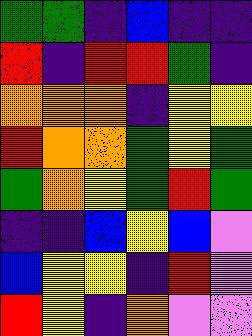[["green", "green", "indigo", "blue", "indigo", "indigo"], ["red", "indigo", "red", "red", "green", "indigo"], ["orange", "orange", "orange", "indigo", "yellow", "yellow"], ["red", "orange", "orange", "green", "yellow", "green"], ["green", "orange", "yellow", "green", "red", "green"], ["indigo", "indigo", "blue", "yellow", "blue", "violet"], ["blue", "yellow", "yellow", "indigo", "red", "violet"], ["red", "yellow", "indigo", "orange", "violet", "violet"]]